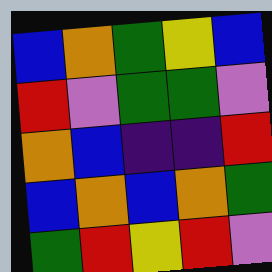[["blue", "orange", "green", "yellow", "blue"], ["red", "violet", "green", "green", "violet"], ["orange", "blue", "indigo", "indigo", "red"], ["blue", "orange", "blue", "orange", "green"], ["green", "red", "yellow", "red", "violet"]]